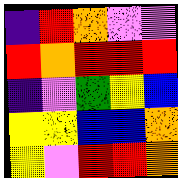[["indigo", "red", "orange", "violet", "violet"], ["red", "orange", "red", "red", "red"], ["indigo", "violet", "green", "yellow", "blue"], ["yellow", "yellow", "blue", "blue", "orange"], ["yellow", "violet", "red", "red", "orange"]]